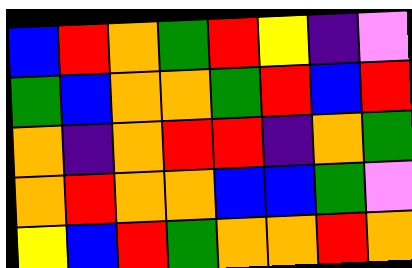[["blue", "red", "orange", "green", "red", "yellow", "indigo", "violet"], ["green", "blue", "orange", "orange", "green", "red", "blue", "red"], ["orange", "indigo", "orange", "red", "red", "indigo", "orange", "green"], ["orange", "red", "orange", "orange", "blue", "blue", "green", "violet"], ["yellow", "blue", "red", "green", "orange", "orange", "red", "orange"]]